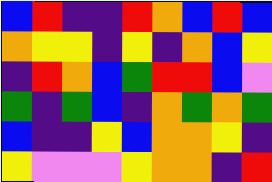[["blue", "red", "indigo", "indigo", "red", "orange", "blue", "red", "blue"], ["orange", "yellow", "yellow", "indigo", "yellow", "indigo", "orange", "blue", "yellow"], ["indigo", "red", "orange", "blue", "green", "red", "red", "blue", "violet"], ["green", "indigo", "green", "blue", "indigo", "orange", "green", "orange", "green"], ["blue", "indigo", "indigo", "yellow", "blue", "orange", "orange", "yellow", "indigo"], ["yellow", "violet", "violet", "violet", "yellow", "orange", "orange", "indigo", "red"]]